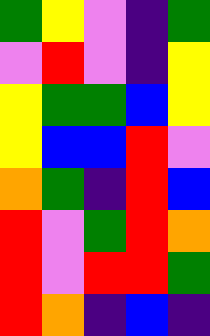[["green", "yellow", "violet", "indigo", "green"], ["violet", "red", "violet", "indigo", "yellow"], ["yellow", "green", "green", "blue", "yellow"], ["yellow", "blue", "blue", "red", "violet"], ["orange", "green", "indigo", "red", "blue"], ["red", "violet", "green", "red", "orange"], ["red", "violet", "red", "red", "green"], ["red", "orange", "indigo", "blue", "indigo"]]